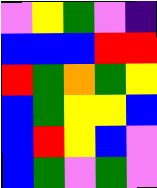[["violet", "yellow", "green", "violet", "indigo"], ["blue", "blue", "blue", "red", "red"], ["red", "green", "orange", "green", "yellow"], ["blue", "green", "yellow", "yellow", "blue"], ["blue", "red", "yellow", "blue", "violet"], ["blue", "green", "violet", "green", "violet"]]